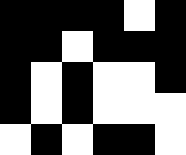[["black", "black", "black", "black", "white", "black"], ["black", "black", "white", "black", "black", "black"], ["black", "white", "black", "white", "white", "black"], ["black", "white", "black", "white", "white", "white"], ["white", "black", "white", "black", "black", "white"]]